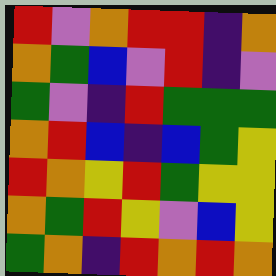[["red", "violet", "orange", "red", "red", "indigo", "orange"], ["orange", "green", "blue", "violet", "red", "indigo", "violet"], ["green", "violet", "indigo", "red", "green", "green", "green"], ["orange", "red", "blue", "indigo", "blue", "green", "yellow"], ["red", "orange", "yellow", "red", "green", "yellow", "yellow"], ["orange", "green", "red", "yellow", "violet", "blue", "yellow"], ["green", "orange", "indigo", "red", "orange", "red", "orange"]]